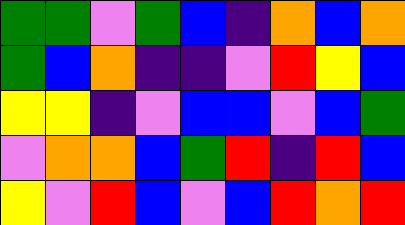[["green", "green", "violet", "green", "blue", "indigo", "orange", "blue", "orange"], ["green", "blue", "orange", "indigo", "indigo", "violet", "red", "yellow", "blue"], ["yellow", "yellow", "indigo", "violet", "blue", "blue", "violet", "blue", "green"], ["violet", "orange", "orange", "blue", "green", "red", "indigo", "red", "blue"], ["yellow", "violet", "red", "blue", "violet", "blue", "red", "orange", "red"]]